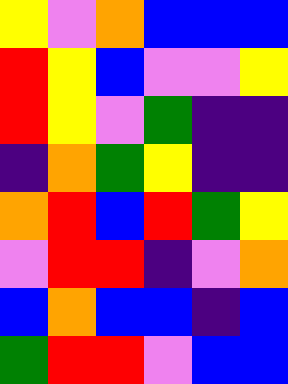[["yellow", "violet", "orange", "blue", "blue", "blue"], ["red", "yellow", "blue", "violet", "violet", "yellow"], ["red", "yellow", "violet", "green", "indigo", "indigo"], ["indigo", "orange", "green", "yellow", "indigo", "indigo"], ["orange", "red", "blue", "red", "green", "yellow"], ["violet", "red", "red", "indigo", "violet", "orange"], ["blue", "orange", "blue", "blue", "indigo", "blue"], ["green", "red", "red", "violet", "blue", "blue"]]